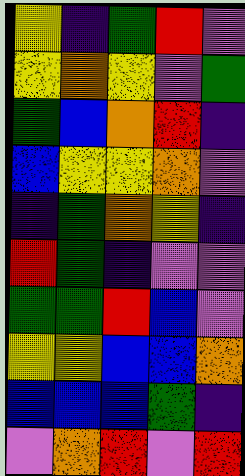[["yellow", "indigo", "green", "red", "violet"], ["yellow", "orange", "yellow", "violet", "green"], ["green", "blue", "orange", "red", "indigo"], ["blue", "yellow", "yellow", "orange", "violet"], ["indigo", "green", "orange", "yellow", "indigo"], ["red", "green", "indigo", "violet", "violet"], ["green", "green", "red", "blue", "violet"], ["yellow", "yellow", "blue", "blue", "orange"], ["blue", "blue", "blue", "green", "indigo"], ["violet", "orange", "red", "violet", "red"]]